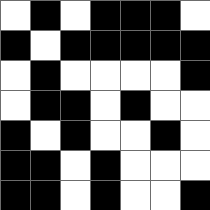[["white", "black", "white", "black", "black", "black", "white"], ["black", "white", "black", "black", "black", "black", "black"], ["white", "black", "white", "white", "white", "white", "black"], ["white", "black", "black", "white", "black", "white", "white"], ["black", "white", "black", "white", "white", "black", "white"], ["black", "black", "white", "black", "white", "white", "white"], ["black", "black", "white", "black", "white", "white", "black"]]